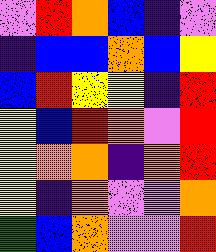[["violet", "red", "orange", "blue", "indigo", "violet"], ["indigo", "blue", "blue", "orange", "blue", "yellow"], ["blue", "red", "yellow", "yellow", "indigo", "red"], ["yellow", "blue", "red", "orange", "violet", "red"], ["yellow", "orange", "orange", "indigo", "orange", "red"], ["yellow", "indigo", "orange", "violet", "violet", "orange"], ["green", "blue", "orange", "violet", "violet", "red"]]